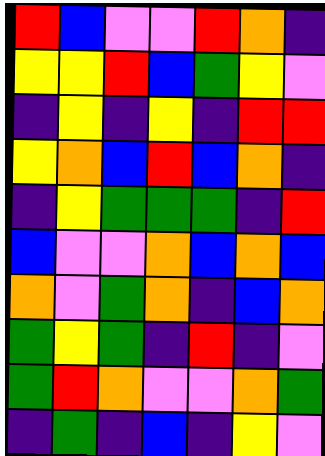[["red", "blue", "violet", "violet", "red", "orange", "indigo"], ["yellow", "yellow", "red", "blue", "green", "yellow", "violet"], ["indigo", "yellow", "indigo", "yellow", "indigo", "red", "red"], ["yellow", "orange", "blue", "red", "blue", "orange", "indigo"], ["indigo", "yellow", "green", "green", "green", "indigo", "red"], ["blue", "violet", "violet", "orange", "blue", "orange", "blue"], ["orange", "violet", "green", "orange", "indigo", "blue", "orange"], ["green", "yellow", "green", "indigo", "red", "indigo", "violet"], ["green", "red", "orange", "violet", "violet", "orange", "green"], ["indigo", "green", "indigo", "blue", "indigo", "yellow", "violet"]]